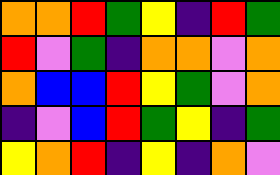[["orange", "orange", "red", "green", "yellow", "indigo", "red", "green"], ["red", "violet", "green", "indigo", "orange", "orange", "violet", "orange"], ["orange", "blue", "blue", "red", "yellow", "green", "violet", "orange"], ["indigo", "violet", "blue", "red", "green", "yellow", "indigo", "green"], ["yellow", "orange", "red", "indigo", "yellow", "indigo", "orange", "violet"]]